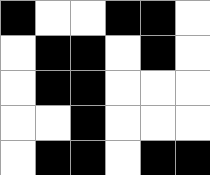[["black", "white", "white", "black", "black", "white"], ["white", "black", "black", "white", "black", "white"], ["white", "black", "black", "white", "white", "white"], ["white", "white", "black", "white", "white", "white"], ["white", "black", "black", "white", "black", "black"]]